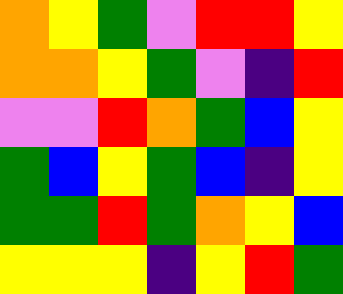[["orange", "yellow", "green", "violet", "red", "red", "yellow"], ["orange", "orange", "yellow", "green", "violet", "indigo", "red"], ["violet", "violet", "red", "orange", "green", "blue", "yellow"], ["green", "blue", "yellow", "green", "blue", "indigo", "yellow"], ["green", "green", "red", "green", "orange", "yellow", "blue"], ["yellow", "yellow", "yellow", "indigo", "yellow", "red", "green"]]